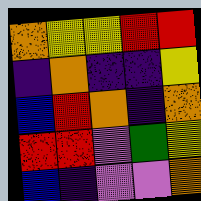[["orange", "yellow", "yellow", "red", "red"], ["indigo", "orange", "indigo", "indigo", "yellow"], ["blue", "red", "orange", "indigo", "orange"], ["red", "red", "violet", "green", "yellow"], ["blue", "indigo", "violet", "violet", "orange"]]